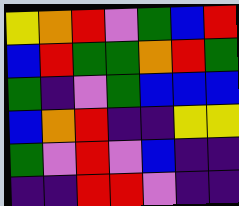[["yellow", "orange", "red", "violet", "green", "blue", "red"], ["blue", "red", "green", "green", "orange", "red", "green"], ["green", "indigo", "violet", "green", "blue", "blue", "blue"], ["blue", "orange", "red", "indigo", "indigo", "yellow", "yellow"], ["green", "violet", "red", "violet", "blue", "indigo", "indigo"], ["indigo", "indigo", "red", "red", "violet", "indigo", "indigo"]]